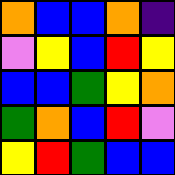[["orange", "blue", "blue", "orange", "indigo"], ["violet", "yellow", "blue", "red", "yellow"], ["blue", "blue", "green", "yellow", "orange"], ["green", "orange", "blue", "red", "violet"], ["yellow", "red", "green", "blue", "blue"]]